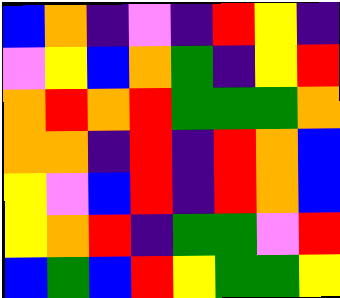[["blue", "orange", "indigo", "violet", "indigo", "red", "yellow", "indigo"], ["violet", "yellow", "blue", "orange", "green", "indigo", "yellow", "red"], ["orange", "red", "orange", "red", "green", "green", "green", "orange"], ["orange", "orange", "indigo", "red", "indigo", "red", "orange", "blue"], ["yellow", "violet", "blue", "red", "indigo", "red", "orange", "blue"], ["yellow", "orange", "red", "indigo", "green", "green", "violet", "red"], ["blue", "green", "blue", "red", "yellow", "green", "green", "yellow"]]